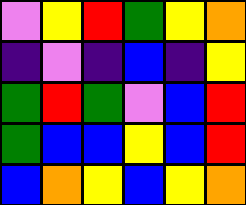[["violet", "yellow", "red", "green", "yellow", "orange"], ["indigo", "violet", "indigo", "blue", "indigo", "yellow"], ["green", "red", "green", "violet", "blue", "red"], ["green", "blue", "blue", "yellow", "blue", "red"], ["blue", "orange", "yellow", "blue", "yellow", "orange"]]